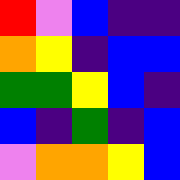[["red", "violet", "blue", "indigo", "indigo"], ["orange", "yellow", "indigo", "blue", "blue"], ["green", "green", "yellow", "blue", "indigo"], ["blue", "indigo", "green", "indigo", "blue"], ["violet", "orange", "orange", "yellow", "blue"]]